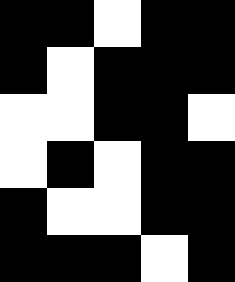[["black", "black", "white", "black", "black"], ["black", "white", "black", "black", "black"], ["white", "white", "black", "black", "white"], ["white", "black", "white", "black", "black"], ["black", "white", "white", "black", "black"], ["black", "black", "black", "white", "black"]]